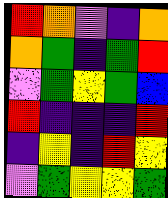[["red", "orange", "violet", "indigo", "orange"], ["orange", "green", "indigo", "green", "red"], ["violet", "green", "yellow", "green", "blue"], ["red", "indigo", "indigo", "indigo", "red"], ["indigo", "yellow", "indigo", "red", "yellow"], ["violet", "green", "yellow", "yellow", "green"]]